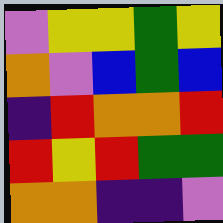[["violet", "yellow", "yellow", "green", "yellow"], ["orange", "violet", "blue", "green", "blue"], ["indigo", "red", "orange", "orange", "red"], ["red", "yellow", "red", "green", "green"], ["orange", "orange", "indigo", "indigo", "violet"]]